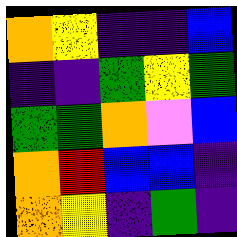[["orange", "yellow", "indigo", "indigo", "blue"], ["indigo", "indigo", "green", "yellow", "green"], ["green", "green", "orange", "violet", "blue"], ["orange", "red", "blue", "blue", "indigo"], ["orange", "yellow", "indigo", "green", "indigo"]]